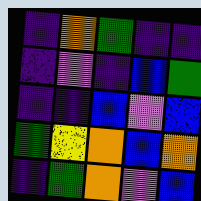[["indigo", "orange", "green", "indigo", "indigo"], ["indigo", "violet", "indigo", "blue", "green"], ["indigo", "indigo", "blue", "violet", "blue"], ["green", "yellow", "orange", "blue", "orange"], ["indigo", "green", "orange", "violet", "blue"]]